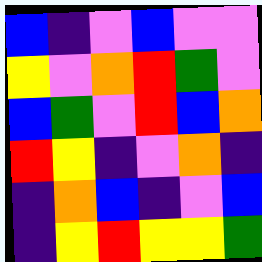[["blue", "indigo", "violet", "blue", "violet", "violet"], ["yellow", "violet", "orange", "red", "green", "violet"], ["blue", "green", "violet", "red", "blue", "orange"], ["red", "yellow", "indigo", "violet", "orange", "indigo"], ["indigo", "orange", "blue", "indigo", "violet", "blue"], ["indigo", "yellow", "red", "yellow", "yellow", "green"]]